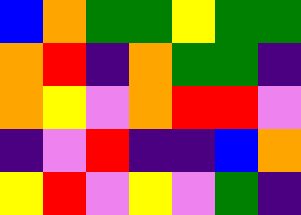[["blue", "orange", "green", "green", "yellow", "green", "green"], ["orange", "red", "indigo", "orange", "green", "green", "indigo"], ["orange", "yellow", "violet", "orange", "red", "red", "violet"], ["indigo", "violet", "red", "indigo", "indigo", "blue", "orange"], ["yellow", "red", "violet", "yellow", "violet", "green", "indigo"]]